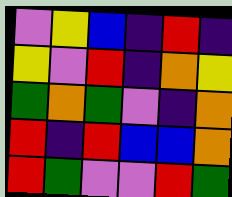[["violet", "yellow", "blue", "indigo", "red", "indigo"], ["yellow", "violet", "red", "indigo", "orange", "yellow"], ["green", "orange", "green", "violet", "indigo", "orange"], ["red", "indigo", "red", "blue", "blue", "orange"], ["red", "green", "violet", "violet", "red", "green"]]